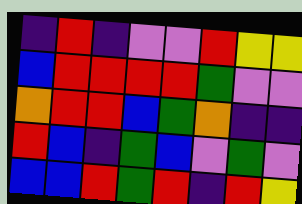[["indigo", "red", "indigo", "violet", "violet", "red", "yellow", "yellow"], ["blue", "red", "red", "red", "red", "green", "violet", "violet"], ["orange", "red", "red", "blue", "green", "orange", "indigo", "indigo"], ["red", "blue", "indigo", "green", "blue", "violet", "green", "violet"], ["blue", "blue", "red", "green", "red", "indigo", "red", "yellow"]]